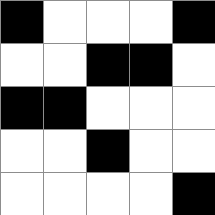[["black", "white", "white", "white", "black"], ["white", "white", "black", "black", "white"], ["black", "black", "white", "white", "white"], ["white", "white", "black", "white", "white"], ["white", "white", "white", "white", "black"]]